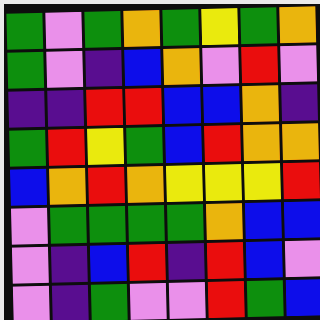[["green", "violet", "green", "orange", "green", "yellow", "green", "orange"], ["green", "violet", "indigo", "blue", "orange", "violet", "red", "violet"], ["indigo", "indigo", "red", "red", "blue", "blue", "orange", "indigo"], ["green", "red", "yellow", "green", "blue", "red", "orange", "orange"], ["blue", "orange", "red", "orange", "yellow", "yellow", "yellow", "red"], ["violet", "green", "green", "green", "green", "orange", "blue", "blue"], ["violet", "indigo", "blue", "red", "indigo", "red", "blue", "violet"], ["violet", "indigo", "green", "violet", "violet", "red", "green", "blue"]]